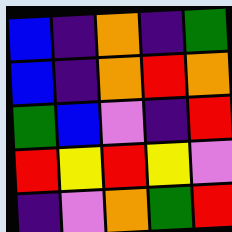[["blue", "indigo", "orange", "indigo", "green"], ["blue", "indigo", "orange", "red", "orange"], ["green", "blue", "violet", "indigo", "red"], ["red", "yellow", "red", "yellow", "violet"], ["indigo", "violet", "orange", "green", "red"]]